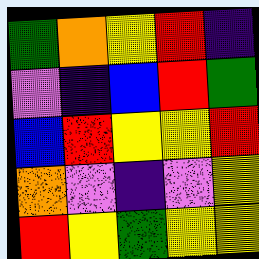[["green", "orange", "yellow", "red", "indigo"], ["violet", "indigo", "blue", "red", "green"], ["blue", "red", "yellow", "yellow", "red"], ["orange", "violet", "indigo", "violet", "yellow"], ["red", "yellow", "green", "yellow", "yellow"]]